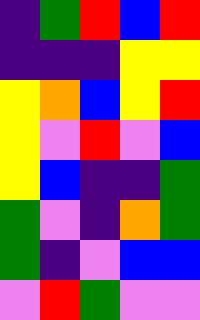[["indigo", "green", "red", "blue", "red"], ["indigo", "indigo", "indigo", "yellow", "yellow"], ["yellow", "orange", "blue", "yellow", "red"], ["yellow", "violet", "red", "violet", "blue"], ["yellow", "blue", "indigo", "indigo", "green"], ["green", "violet", "indigo", "orange", "green"], ["green", "indigo", "violet", "blue", "blue"], ["violet", "red", "green", "violet", "violet"]]